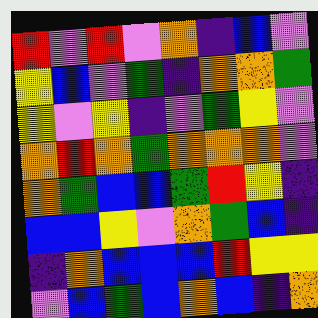[["red", "violet", "red", "violet", "orange", "indigo", "blue", "violet"], ["yellow", "blue", "violet", "green", "indigo", "orange", "orange", "green"], ["yellow", "violet", "yellow", "indigo", "violet", "green", "yellow", "violet"], ["orange", "red", "orange", "green", "orange", "orange", "orange", "violet"], ["orange", "green", "blue", "blue", "green", "red", "yellow", "indigo"], ["blue", "blue", "yellow", "violet", "orange", "green", "blue", "indigo"], ["indigo", "orange", "blue", "blue", "blue", "red", "yellow", "yellow"], ["violet", "blue", "green", "blue", "orange", "blue", "indigo", "orange"]]